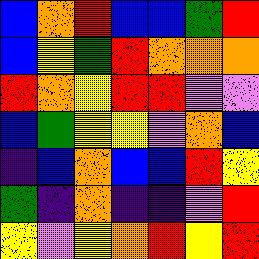[["blue", "orange", "red", "blue", "blue", "green", "red"], ["blue", "yellow", "green", "red", "orange", "orange", "orange"], ["red", "orange", "yellow", "red", "red", "violet", "violet"], ["blue", "green", "yellow", "yellow", "violet", "orange", "blue"], ["indigo", "blue", "orange", "blue", "blue", "red", "yellow"], ["green", "indigo", "orange", "indigo", "indigo", "violet", "red"], ["yellow", "violet", "yellow", "orange", "red", "yellow", "red"]]